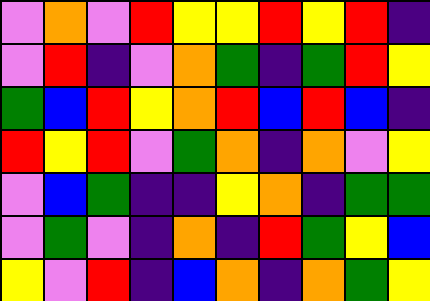[["violet", "orange", "violet", "red", "yellow", "yellow", "red", "yellow", "red", "indigo"], ["violet", "red", "indigo", "violet", "orange", "green", "indigo", "green", "red", "yellow"], ["green", "blue", "red", "yellow", "orange", "red", "blue", "red", "blue", "indigo"], ["red", "yellow", "red", "violet", "green", "orange", "indigo", "orange", "violet", "yellow"], ["violet", "blue", "green", "indigo", "indigo", "yellow", "orange", "indigo", "green", "green"], ["violet", "green", "violet", "indigo", "orange", "indigo", "red", "green", "yellow", "blue"], ["yellow", "violet", "red", "indigo", "blue", "orange", "indigo", "orange", "green", "yellow"]]